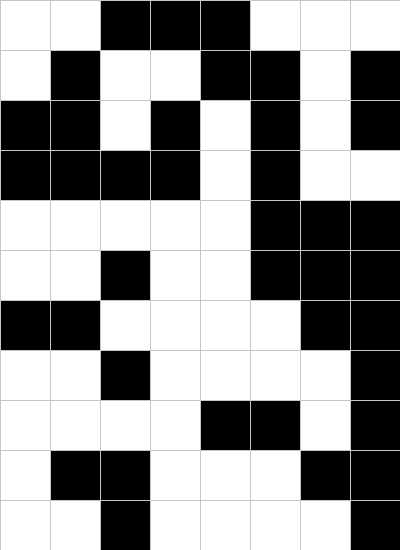[["white", "white", "black", "black", "black", "white", "white", "white"], ["white", "black", "white", "white", "black", "black", "white", "black"], ["black", "black", "white", "black", "white", "black", "white", "black"], ["black", "black", "black", "black", "white", "black", "white", "white"], ["white", "white", "white", "white", "white", "black", "black", "black"], ["white", "white", "black", "white", "white", "black", "black", "black"], ["black", "black", "white", "white", "white", "white", "black", "black"], ["white", "white", "black", "white", "white", "white", "white", "black"], ["white", "white", "white", "white", "black", "black", "white", "black"], ["white", "black", "black", "white", "white", "white", "black", "black"], ["white", "white", "black", "white", "white", "white", "white", "black"]]